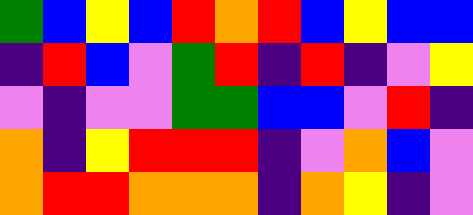[["green", "blue", "yellow", "blue", "red", "orange", "red", "blue", "yellow", "blue", "blue"], ["indigo", "red", "blue", "violet", "green", "red", "indigo", "red", "indigo", "violet", "yellow"], ["violet", "indigo", "violet", "violet", "green", "green", "blue", "blue", "violet", "red", "indigo"], ["orange", "indigo", "yellow", "red", "red", "red", "indigo", "violet", "orange", "blue", "violet"], ["orange", "red", "red", "orange", "orange", "orange", "indigo", "orange", "yellow", "indigo", "violet"]]